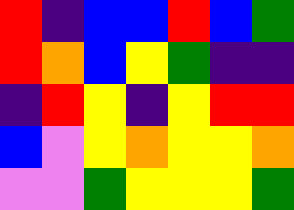[["red", "indigo", "blue", "blue", "red", "blue", "green"], ["red", "orange", "blue", "yellow", "green", "indigo", "indigo"], ["indigo", "red", "yellow", "indigo", "yellow", "red", "red"], ["blue", "violet", "yellow", "orange", "yellow", "yellow", "orange"], ["violet", "violet", "green", "yellow", "yellow", "yellow", "green"]]